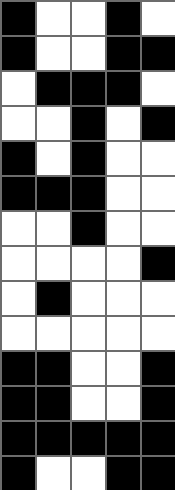[["black", "white", "white", "black", "white"], ["black", "white", "white", "black", "black"], ["white", "black", "black", "black", "white"], ["white", "white", "black", "white", "black"], ["black", "white", "black", "white", "white"], ["black", "black", "black", "white", "white"], ["white", "white", "black", "white", "white"], ["white", "white", "white", "white", "black"], ["white", "black", "white", "white", "white"], ["white", "white", "white", "white", "white"], ["black", "black", "white", "white", "black"], ["black", "black", "white", "white", "black"], ["black", "black", "black", "black", "black"], ["black", "white", "white", "black", "black"]]